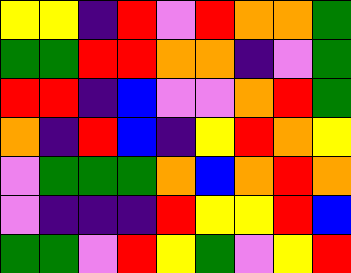[["yellow", "yellow", "indigo", "red", "violet", "red", "orange", "orange", "green"], ["green", "green", "red", "red", "orange", "orange", "indigo", "violet", "green"], ["red", "red", "indigo", "blue", "violet", "violet", "orange", "red", "green"], ["orange", "indigo", "red", "blue", "indigo", "yellow", "red", "orange", "yellow"], ["violet", "green", "green", "green", "orange", "blue", "orange", "red", "orange"], ["violet", "indigo", "indigo", "indigo", "red", "yellow", "yellow", "red", "blue"], ["green", "green", "violet", "red", "yellow", "green", "violet", "yellow", "red"]]